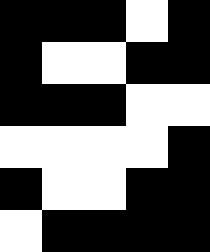[["black", "black", "black", "white", "black"], ["black", "white", "white", "black", "black"], ["black", "black", "black", "white", "white"], ["white", "white", "white", "white", "black"], ["black", "white", "white", "black", "black"], ["white", "black", "black", "black", "black"]]